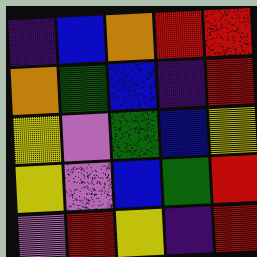[["indigo", "blue", "orange", "red", "red"], ["orange", "green", "blue", "indigo", "red"], ["yellow", "violet", "green", "blue", "yellow"], ["yellow", "violet", "blue", "green", "red"], ["violet", "red", "yellow", "indigo", "red"]]